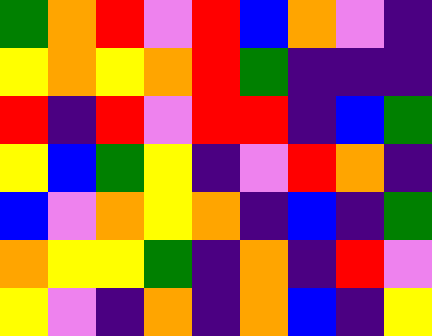[["green", "orange", "red", "violet", "red", "blue", "orange", "violet", "indigo"], ["yellow", "orange", "yellow", "orange", "red", "green", "indigo", "indigo", "indigo"], ["red", "indigo", "red", "violet", "red", "red", "indigo", "blue", "green"], ["yellow", "blue", "green", "yellow", "indigo", "violet", "red", "orange", "indigo"], ["blue", "violet", "orange", "yellow", "orange", "indigo", "blue", "indigo", "green"], ["orange", "yellow", "yellow", "green", "indigo", "orange", "indigo", "red", "violet"], ["yellow", "violet", "indigo", "orange", "indigo", "orange", "blue", "indigo", "yellow"]]